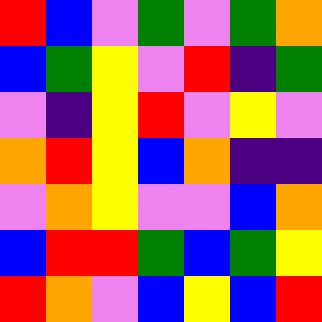[["red", "blue", "violet", "green", "violet", "green", "orange"], ["blue", "green", "yellow", "violet", "red", "indigo", "green"], ["violet", "indigo", "yellow", "red", "violet", "yellow", "violet"], ["orange", "red", "yellow", "blue", "orange", "indigo", "indigo"], ["violet", "orange", "yellow", "violet", "violet", "blue", "orange"], ["blue", "red", "red", "green", "blue", "green", "yellow"], ["red", "orange", "violet", "blue", "yellow", "blue", "red"]]